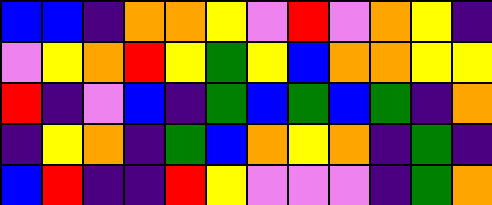[["blue", "blue", "indigo", "orange", "orange", "yellow", "violet", "red", "violet", "orange", "yellow", "indigo"], ["violet", "yellow", "orange", "red", "yellow", "green", "yellow", "blue", "orange", "orange", "yellow", "yellow"], ["red", "indigo", "violet", "blue", "indigo", "green", "blue", "green", "blue", "green", "indigo", "orange"], ["indigo", "yellow", "orange", "indigo", "green", "blue", "orange", "yellow", "orange", "indigo", "green", "indigo"], ["blue", "red", "indigo", "indigo", "red", "yellow", "violet", "violet", "violet", "indigo", "green", "orange"]]